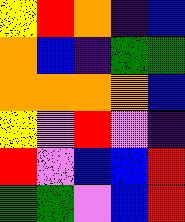[["yellow", "red", "orange", "indigo", "blue"], ["orange", "blue", "indigo", "green", "green"], ["orange", "orange", "orange", "orange", "blue"], ["yellow", "violet", "red", "violet", "indigo"], ["red", "violet", "blue", "blue", "red"], ["green", "green", "violet", "blue", "red"]]